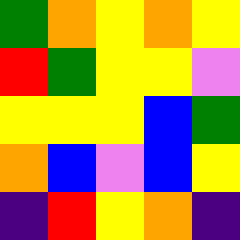[["green", "orange", "yellow", "orange", "yellow"], ["red", "green", "yellow", "yellow", "violet"], ["yellow", "yellow", "yellow", "blue", "green"], ["orange", "blue", "violet", "blue", "yellow"], ["indigo", "red", "yellow", "orange", "indigo"]]